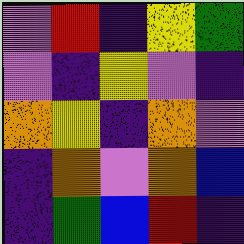[["violet", "red", "indigo", "yellow", "green"], ["violet", "indigo", "yellow", "violet", "indigo"], ["orange", "yellow", "indigo", "orange", "violet"], ["indigo", "orange", "violet", "orange", "blue"], ["indigo", "green", "blue", "red", "indigo"]]